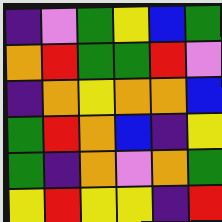[["indigo", "violet", "green", "yellow", "blue", "green"], ["orange", "red", "green", "green", "red", "violet"], ["indigo", "orange", "yellow", "orange", "orange", "blue"], ["green", "red", "orange", "blue", "indigo", "yellow"], ["green", "indigo", "orange", "violet", "orange", "green"], ["yellow", "red", "yellow", "yellow", "indigo", "red"]]